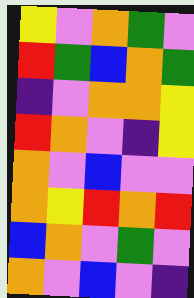[["yellow", "violet", "orange", "green", "violet"], ["red", "green", "blue", "orange", "green"], ["indigo", "violet", "orange", "orange", "yellow"], ["red", "orange", "violet", "indigo", "yellow"], ["orange", "violet", "blue", "violet", "violet"], ["orange", "yellow", "red", "orange", "red"], ["blue", "orange", "violet", "green", "violet"], ["orange", "violet", "blue", "violet", "indigo"]]